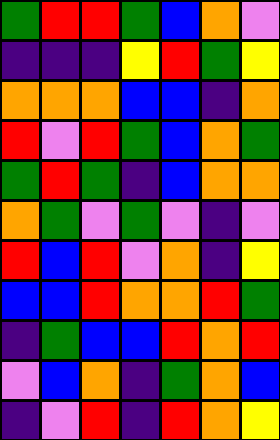[["green", "red", "red", "green", "blue", "orange", "violet"], ["indigo", "indigo", "indigo", "yellow", "red", "green", "yellow"], ["orange", "orange", "orange", "blue", "blue", "indigo", "orange"], ["red", "violet", "red", "green", "blue", "orange", "green"], ["green", "red", "green", "indigo", "blue", "orange", "orange"], ["orange", "green", "violet", "green", "violet", "indigo", "violet"], ["red", "blue", "red", "violet", "orange", "indigo", "yellow"], ["blue", "blue", "red", "orange", "orange", "red", "green"], ["indigo", "green", "blue", "blue", "red", "orange", "red"], ["violet", "blue", "orange", "indigo", "green", "orange", "blue"], ["indigo", "violet", "red", "indigo", "red", "orange", "yellow"]]